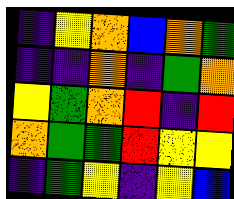[["indigo", "yellow", "orange", "blue", "orange", "green"], ["indigo", "indigo", "orange", "indigo", "green", "orange"], ["yellow", "green", "orange", "red", "indigo", "red"], ["orange", "green", "green", "red", "yellow", "yellow"], ["indigo", "green", "yellow", "indigo", "yellow", "blue"]]